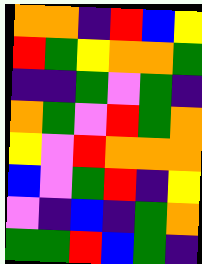[["orange", "orange", "indigo", "red", "blue", "yellow"], ["red", "green", "yellow", "orange", "orange", "green"], ["indigo", "indigo", "green", "violet", "green", "indigo"], ["orange", "green", "violet", "red", "green", "orange"], ["yellow", "violet", "red", "orange", "orange", "orange"], ["blue", "violet", "green", "red", "indigo", "yellow"], ["violet", "indigo", "blue", "indigo", "green", "orange"], ["green", "green", "red", "blue", "green", "indigo"]]